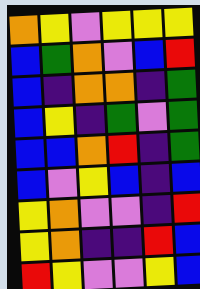[["orange", "yellow", "violet", "yellow", "yellow", "yellow"], ["blue", "green", "orange", "violet", "blue", "red"], ["blue", "indigo", "orange", "orange", "indigo", "green"], ["blue", "yellow", "indigo", "green", "violet", "green"], ["blue", "blue", "orange", "red", "indigo", "green"], ["blue", "violet", "yellow", "blue", "indigo", "blue"], ["yellow", "orange", "violet", "violet", "indigo", "red"], ["yellow", "orange", "indigo", "indigo", "red", "blue"], ["red", "yellow", "violet", "violet", "yellow", "blue"]]